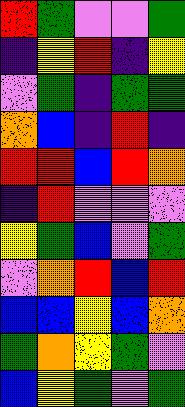[["red", "green", "violet", "violet", "green"], ["indigo", "yellow", "red", "indigo", "yellow"], ["violet", "green", "indigo", "green", "green"], ["orange", "blue", "indigo", "red", "indigo"], ["red", "red", "blue", "red", "orange"], ["indigo", "red", "violet", "violet", "violet"], ["yellow", "green", "blue", "violet", "green"], ["violet", "orange", "red", "blue", "red"], ["blue", "blue", "yellow", "blue", "orange"], ["green", "orange", "yellow", "green", "violet"], ["blue", "yellow", "green", "violet", "green"]]